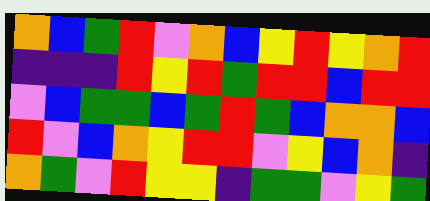[["orange", "blue", "green", "red", "violet", "orange", "blue", "yellow", "red", "yellow", "orange", "red"], ["indigo", "indigo", "indigo", "red", "yellow", "red", "green", "red", "red", "blue", "red", "red"], ["violet", "blue", "green", "green", "blue", "green", "red", "green", "blue", "orange", "orange", "blue"], ["red", "violet", "blue", "orange", "yellow", "red", "red", "violet", "yellow", "blue", "orange", "indigo"], ["orange", "green", "violet", "red", "yellow", "yellow", "indigo", "green", "green", "violet", "yellow", "green"]]